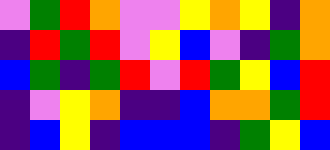[["violet", "green", "red", "orange", "violet", "violet", "yellow", "orange", "yellow", "indigo", "orange"], ["indigo", "red", "green", "red", "violet", "yellow", "blue", "violet", "indigo", "green", "orange"], ["blue", "green", "indigo", "green", "red", "violet", "red", "green", "yellow", "blue", "red"], ["indigo", "violet", "yellow", "orange", "indigo", "indigo", "blue", "orange", "orange", "green", "red"], ["indigo", "blue", "yellow", "indigo", "blue", "blue", "blue", "indigo", "green", "yellow", "blue"]]